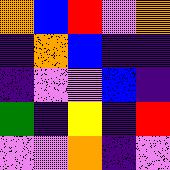[["orange", "blue", "red", "violet", "orange"], ["indigo", "orange", "blue", "indigo", "indigo"], ["indigo", "violet", "violet", "blue", "indigo"], ["green", "indigo", "yellow", "indigo", "red"], ["violet", "violet", "orange", "indigo", "violet"]]